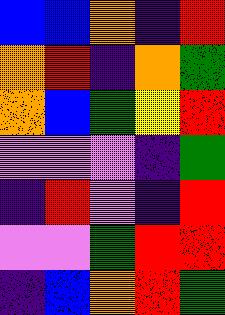[["blue", "blue", "orange", "indigo", "red"], ["orange", "red", "indigo", "orange", "green"], ["orange", "blue", "green", "yellow", "red"], ["violet", "violet", "violet", "indigo", "green"], ["indigo", "red", "violet", "indigo", "red"], ["violet", "violet", "green", "red", "red"], ["indigo", "blue", "orange", "red", "green"]]